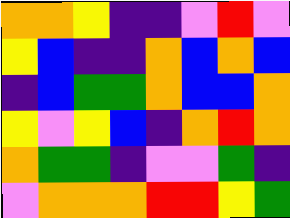[["orange", "orange", "yellow", "indigo", "indigo", "violet", "red", "violet"], ["yellow", "blue", "indigo", "indigo", "orange", "blue", "orange", "blue"], ["indigo", "blue", "green", "green", "orange", "blue", "blue", "orange"], ["yellow", "violet", "yellow", "blue", "indigo", "orange", "red", "orange"], ["orange", "green", "green", "indigo", "violet", "violet", "green", "indigo"], ["violet", "orange", "orange", "orange", "red", "red", "yellow", "green"]]